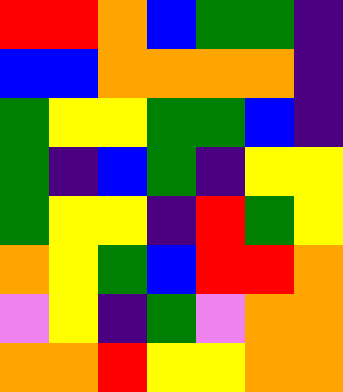[["red", "red", "orange", "blue", "green", "green", "indigo"], ["blue", "blue", "orange", "orange", "orange", "orange", "indigo"], ["green", "yellow", "yellow", "green", "green", "blue", "indigo"], ["green", "indigo", "blue", "green", "indigo", "yellow", "yellow"], ["green", "yellow", "yellow", "indigo", "red", "green", "yellow"], ["orange", "yellow", "green", "blue", "red", "red", "orange"], ["violet", "yellow", "indigo", "green", "violet", "orange", "orange"], ["orange", "orange", "red", "yellow", "yellow", "orange", "orange"]]